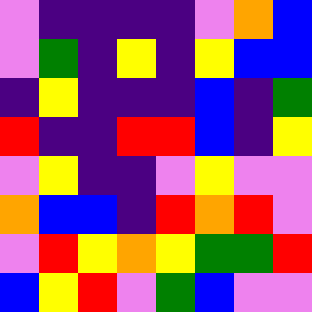[["violet", "indigo", "indigo", "indigo", "indigo", "violet", "orange", "blue"], ["violet", "green", "indigo", "yellow", "indigo", "yellow", "blue", "blue"], ["indigo", "yellow", "indigo", "indigo", "indigo", "blue", "indigo", "green"], ["red", "indigo", "indigo", "red", "red", "blue", "indigo", "yellow"], ["violet", "yellow", "indigo", "indigo", "violet", "yellow", "violet", "violet"], ["orange", "blue", "blue", "indigo", "red", "orange", "red", "violet"], ["violet", "red", "yellow", "orange", "yellow", "green", "green", "red"], ["blue", "yellow", "red", "violet", "green", "blue", "violet", "violet"]]